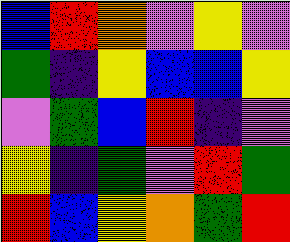[["blue", "red", "orange", "violet", "yellow", "violet"], ["green", "indigo", "yellow", "blue", "blue", "yellow"], ["violet", "green", "blue", "red", "indigo", "violet"], ["yellow", "indigo", "green", "violet", "red", "green"], ["red", "blue", "yellow", "orange", "green", "red"]]